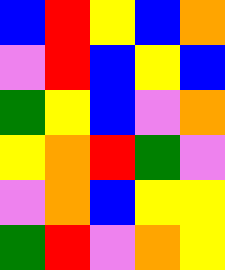[["blue", "red", "yellow", "blue", "orange"], ["violet", "red", "blue", "yellow", "blue"], ["green", "yellow", "blue", "violet", "orange"], ["yellow", "orange", "red", "green", "violet"], ["violet", "orange", "blue", "yellow", "yellow"], ["green", "red", "violet", "orange", "yellow"]]